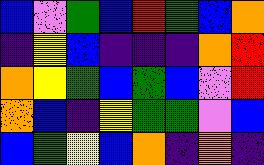[["blue", "violet", "green", "blue", "red", "green", "blue", "orange"], ["indigo", "yellow", "blue", "indigo", "indigo", "indigo", "orange", "red"], ["orange", "yellow", "green", "blue", "green", "blue", "violet", "red"], ["orange", "blue", "indigo", "yellow", "green", "green", "violet", "blue"], ["blue", "green", "yellow", "blue", "orange", "indigo", "orange", "indigo"]]